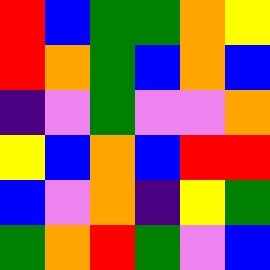[["red", "blue", "green", "green", "orange", "yellow"], ["red", "orange", "green", "blue", "orange", "blue"], ["indigo", "violet", "green", "violet", "violet", "orange"], ["yellow", "blue", "orange", "blue", "red", "red"], ["blue", "violet", "orange", "indigo", "yellow", "green"], ["green", "orange", "red", "green", "violet", "blue"]]